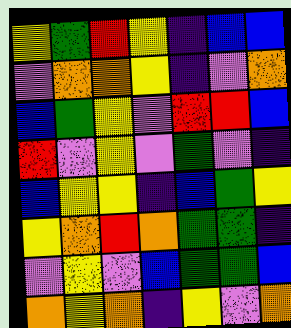[["yellow", "green", "red", "yellow", "indigo", "blue", "blue"], ["violet", "orange", "orange", "yellow", "indigo", "violet", "orange"], ["blue", "green", "yellow", "violet", "red", "red", "blue"], ["red", "violet", "yellow", "violet", "green", "violet", "indigo"], ["blue", "yellow", "yellow", "indigo", "blue", "green", "yellow"], ["yellow", "orange", "red", "orange", "green", "green", "indigo"], ["violet", "yellow", "violet", "blue", "green", "green", "blue"], ["orange", "yellow", "orange", "indigo", "yellow", "violet", "orange"]]